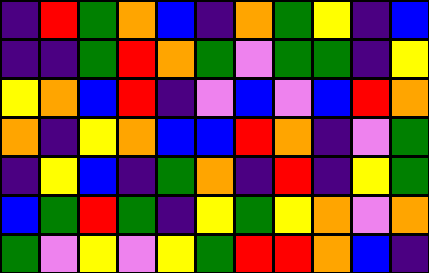[["indigo", "red", "green", "orange", "blue", "indigo", "orange", "green", "yellow", "indigo", "blue"], ["indigo", "indigo", "green", "red", "orange", "green", "violet", "green", "green", "indigo", "yellow"], ["yellow", "orange", "blue", "red", "indigo", "violet", "blue", "violet", "blue", "red", "orange"], ["orange", "indigo", "yellow", "orange", "blue", "blue", "red", "orange", "indigo", "violet", "green"], ["indigo", "yellow", "blue", "indigo", "green", "orange", "indigo", "red", "indigo", "yellow", "green"], ["blue", "green", "red", "green", "indigo", "yellow", "green", "yellow", "orange", "violet", "orange"], ["green", "violet", "yellow", "violet", "yellow", "green", "red", "red", "orange", "blue", "indigo"]]